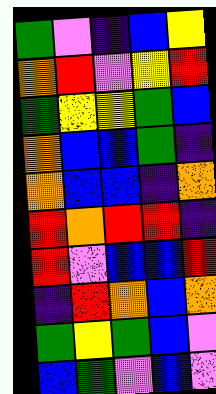[["green", "violet", "indigo", "blue", "yellow"], ["orange", "red", "violet", "yellow", "red"], ["green", "yellow", "yellow", "green", "blue"], ["orange", "blue", "blue", "green", "indigo"], ["orange", "blue", "blue", "indigo", "orange"], ["red", "orange", "red", "red", "indigo"], ["red", "violet", "blue", "blue", "red"], ["indigo", "red", "orange", "blue", "orange"], ["green", "yellow", "green", "blue", "violet"], ["blue", "green", "violet", "blue", "violet"]]